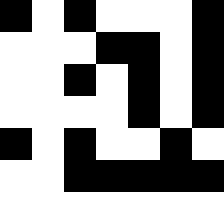[["black", "white", "black", "white", "white", "white", "black"], ["white", "white", "white", "black", "black", "white", "black"], ["white", "white", "black", "white", "black", "white", "black"], ["white", "white", "white", "white", "black", "white", "black"], ["black", "white", "black", "white", "white", "black", "white"], ["white", "white", "black", "black", "black", "black", "black"], ["white", "white", "white", "white", "white", "white", "white"]]